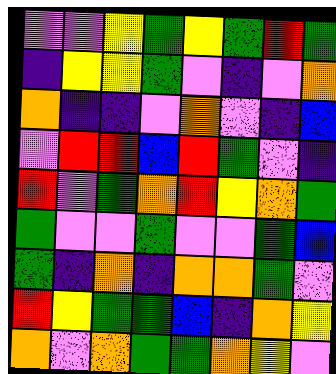[["violet", "violet", "yellow", "green", "yellow", "green", "red", "green"], ["indigo", "yellow", "yellow", "green", "violet", "indigo", "violet", "orange"], ["orange", "indigo", "indigo", "violet", "orange", "violet", "indigo", "blue"], ["violet", "red", "red", "blue", "red", "green", "violet", "indigo"], ["red", "violet", "green", "orange", "red", "yellow", "orange", "green"], ["green", "violet", "violet", "green", "violet", "violet", "green", "blue"], ["green", "indigo", "orange", "indigo", "orange", "orange", "green", "violet"], ["red", "yellow", "green", "green", "blue", "indigo", "orange", "yellow"], ["orange", "violet", "orange", "green", "green", "orange", "yellow", "violet"]]